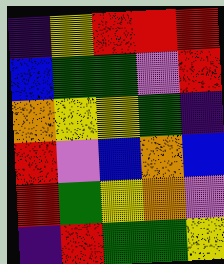[["indigo", "yellow", "red", "red", "red"], ["blue", "green", "green", "violet", "red"], ["orange", "yellow", "yellow", "green", "indigo"], ["red", "violet", "blue", "orange", "blue"], ["red", "green", "yellow", "orange", "violet"], ["indigo", "red", "green", "green", "yellow"]]